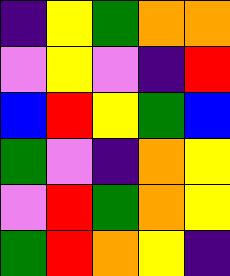[["indigo", "yellow", "green", "orange", "orange"], ["violet", "yellow", "violet", "indigo", "red"], ["blue", "red", "yellow", "green", "blue"], ["green", "violet", "indigo", "orange", "yellow"], ["violet", "red", "green", "orange", "yellow"], ["green", "red", "orange", "yellow", "indigo"]]